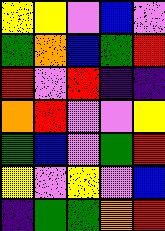[["yellow", "yellow", "violet", "blue", "violet"], ["green", "orange", "blue", "green", "red"], ["red", "violet", "red", "indigo", "indigo"], ["orange", "red", "violet", "violet", "yellow"], ["green", "blue", "violet", "green", "red"], ["yellow", "violet", "yellow", "violet", "blue"], ["indigo", "green", "green", "orange", "red"]]